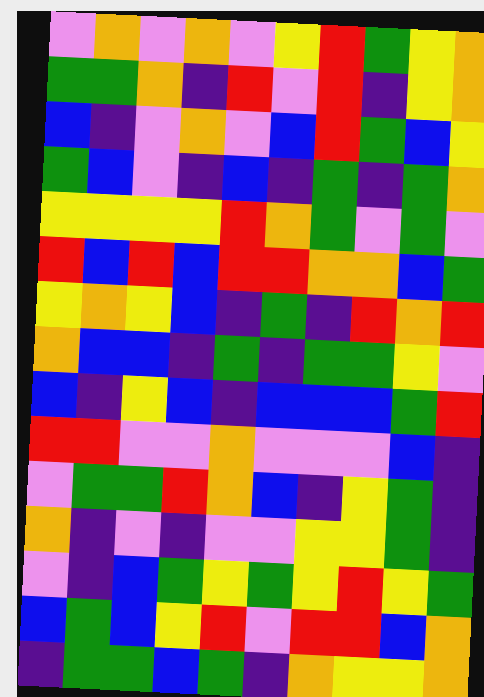[["violet", "orange", "violet", "orange", "violet", "yellow", "red", "green", "yellow", "orange"], ["green", "green", "orange", "indigo", "red", "violet", "red", "indigo", "yellow", "orange"], ["blue", "indigo", "violet", "orange", "violet", "blue", "red", "green", "blue", "yellow"], ["green", "blue", "violet", "indigo", "blue", "indigo", "green", "indigo", "green", "orange"], ["yellow", "yellow", "yellow", "yellow", "red", "orange", "green", "violet", "green", "violet"], ["red", "blue", "red", "blue", "red", "red", "orange", "orange", "blue", "green"], ["yellow", "orange", "yellow", "blue", "indigo", "green", "indigo", "red", "orange", "red"], ["orange", "blue", "blue", "indigo", "green", "indigo", "green", "green", "yellow", "violet"], ["blue", "indigo", "yellow", "blue", "indigo", "blue", "blue", "blue", "green", "red"], ["red", "red", "violet", "violet", "orange", "violet", "violet", "violet", "blue", "indigo"], ["violet", "green", "green", "red", "orange", "blue", "indigo", "yellow", "green", "indigo"], ["orange", "indigo", "violet", "indigo", "violet", "violet", "yellow", "yellow", "green", "indigo"], ["violet", "indigo", "blue", "green", "yellow", "green", "yellow", "red", "yellow", "green"], ["blue", "green", "blue", "yellow", "red", "violet", "red", "red", "blue", "orange"], ["indigo", "green", "green", "blue", "green", "indigo", "orange", "yellow", "yellow", "orange"]]